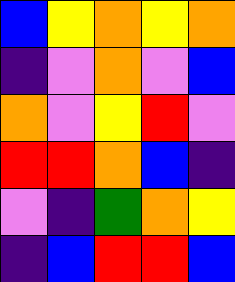[["blue", "yellow", "orange", "yellow", "orange"], ["indigo", "violet", "orange", "violet", "blue"], ["orange", "violet", "yellow", "red", "violet"], ["red", "red", "orange", "blue", "indigo"], ["violet", "indigo", "green", "orange", "yellow"], ["indigo", "blue", "red", "red", "blue"]]